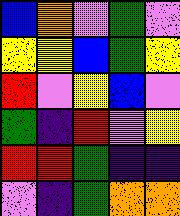[["blue", "orange", "violet", "green", "violet"], ["yellow", "yellow", "blue", "green", "yellow"], ["red", "violet", "yellow", "blue", "violet"], ["green", "indigo", "red", "violet", "yellow"], ["red", "red", "green", "indigo", "indigo"], ["violet", "indigo", "green", "orange", "orange"]]